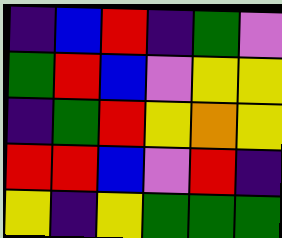[["indigo", "blue", "red", "indigo", "green", "violet"], ["green", "red", "blue", "violet", "yellow", "yellow"], ["indigo", "green", "red", "yellow", "orange", "yellow"], ["red", "red", "blue", "violet", "red", "indigo"], ["yellow", "indigo", "yellow", "green", "green", "green"]]